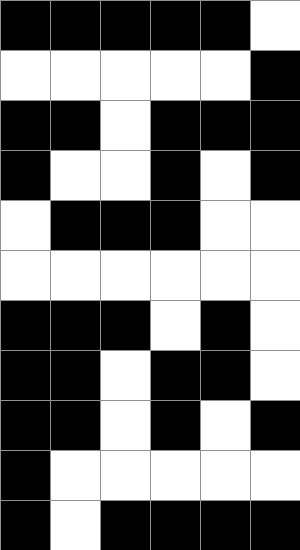[["black", "black", "black", "black", "black", "white"], ["white", "white", "white", "white", "white", "black"], ["black", "black", "white", "black", "black", "black"], ["black", "white", "white", "black", "white", "black"], ["white", "black", "black", "black", "white", "white"], ["white", "white", "white", "white", "white", "white"], ["black", "black", "black", "white", "black", "white"], ["black", "black", "white", "black", "black", "white"], ["black", "black", "white", "black", "white", "black"], ["black", "white", "white", "white", "white", "white"], ["black", "white", "black", "black", "black", "black"]]